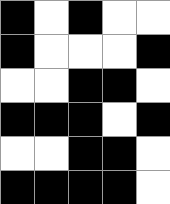[["black", "white", "black", "white", "white"], ["black", "white", "white", "white", "black"], ["white", "white", "black", "black", "white"], ["black", "black", "black", "white", "black"], ["white", "white", "black", "black", "white"], ["black", "black", "black", "black", "white"]]